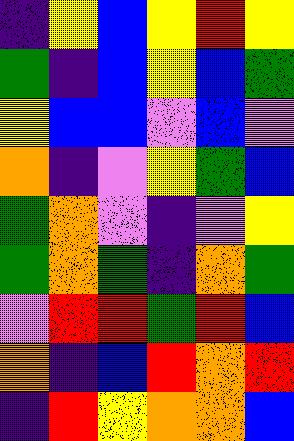[["indigo", "yellow", "blue", "yellow", "red", "yellow"], ["green", "indigo", "blue", "yellow", "blue", "green"], ["yellow", "blue", "blue", "violet", "blue", "violet"], ["orange", "indigo", "violet", "yellow", "green", "blue"], ["green", "orange", "violet", "indigo", "violet", "yellow"], ["green", "orange", "green", "indigo", "orange", "green"], ["violet", "red", "red", "green", "red", "blue"], ["orange", "indigo", "blue", "red", "orange", "red"], ["indigo", "red", "yellow", "orange", "orange", "blue"]]